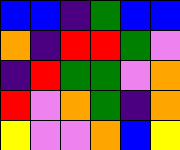[["blue", "blue", "indigo", "green", "blue", "blue"], ["orange", "indigo", "red", "red", "green", "violet"], ["indigo", "red", "green", "green", "violet", "orange"], ["red", "violet", "orange", "green", "indigo", "orange"], ["yellow", "violet", "violet", "orange", "blue", "yellow"]]